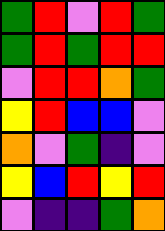[["green", "red", "violet", "red", "green"], ["green", "red", "green", "red", "red"], ["violet", "red", "red", "orange", "green"], ["yellow", "red", "blue", "blue", "violet"], ["orange", "violet", "green", "indigo", "violet"], ["yellow", "blue", "red", "yellow", "red"], ["violet", "indigo", "indigo", "green", "orange"]]